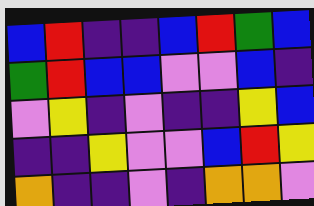[["blue", "red", "indigo", "indigo", "blue", "red", "green", "blue"], ["green", "red", "blue", "blue", "violet", "violet", "blue", "indigo"], ["violet", "yellow", "indigo", "violet", "indigo", "indigo", "yellow", "blue"], ["indigo", "indigo", "yellow", "violet", "violet", "blue", "red", "yellow"], ["orange", "indigo", "indigo", "violet", "indigo", "orange", "orange", "violet"]]